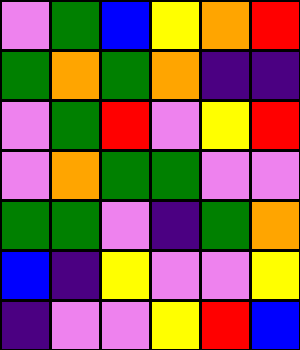[["violet", "green", "blue", "yellow", "orange", "red"], ["green", "orange", "green", "orange", "indigo", "indigo"], ["violet", "green", "red", "violet", "yellow", "red"], ["violet", "orange", "green", "green", "violet", "violet"], ["green", "green", "violet", "indigo", "green", "orange"], ["blue", "indigo", "yellow", "violet", "violet", "yellow"], ["indigo", "violet", "violet", "yellow", "red", "blue"]]